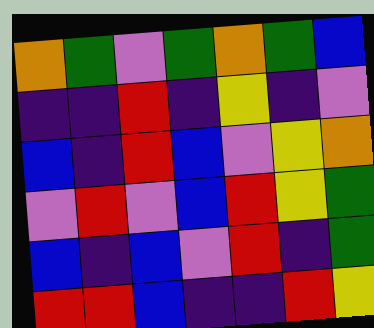[["orange", "green", "violet", "green", "orange", "green", "blue"], ["indigo", "indigo", "red", "indigo", "yellow", "indigo", "violet"], ["blue", "indigo", "red", "blue", "violet", "yellow", "orange"], ["violet", "red", "violet", "blue", "red", "yellow", "green"], ["blue", "indigo", "blue", "violet", "red", "indigo", "green"], ["red", "red", "blue", "indigo", "indigo", "red", "yellow"]]